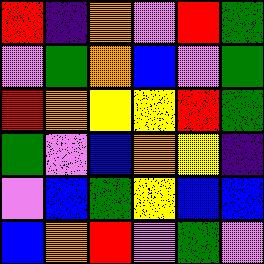[["red", "indigo", "orange", "violet", "red", "green"], ["violet", "green", "orange", "blue", "violet", "green"], ["red", "orange", "yellow", "yellow", "red", "green"], ["green", "violet", "blue", "orange", "yellow", "indigo"], ["violet", "blue", "green", "yellow", "blue", "blue"], ["blue", "orange", "red", "violet", "green", "violet"]]